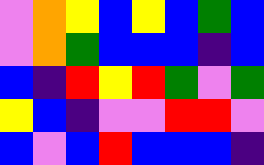[["violet", "orange", "yellow", "blue", "yellow", "blue", "green", "blue"], ["violet", "orange", "green", "blue", "blue", "blue", "indigo", "blue"], ["blue", "indigo", "red", "yellow", "red", "green", "violet", "green"], ["yellow", "blue", "indigo", "violet", "violet", "red", "red", "violet"], ["blue", "violet", "blue", "red", "blue", "blue", "blue", "indigo"]]